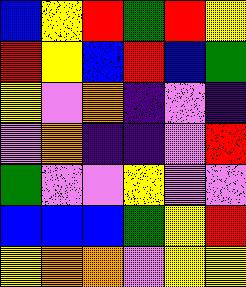[["blue", "yellow", "red", "green", "red", "yellow"], ["red", "yellow", "blue", "red", "blue", "green"], ["yellow", "violet", "orange", "indigo", "violet", "indigo"], ["violet", "orange", "indigo", "indigo", "violet", "red"], ["green", "violet", "violet", "yellow", "violet", "violet"], ["blue", "blue", "blue", "green", "yellow", "red"], ["yellow", "orange", "orange", "violet", "yellow", "yellow"]]